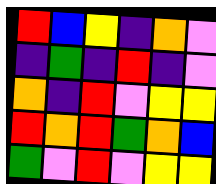[["red", "blue", "yellow", "indigo", "orange", "violet"], ["indigo", "green", "indigo", "red", "indigo", "violet"], ["orange", "indigo", "red", "violet", "yellow", "yellow"], ["red", "orange", "red", "green", "orange", "blue"], ["green", "violet", "red", "violet", "yellow", "yellow"]]